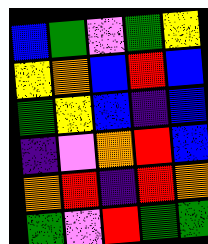[["blue", "green", "violet", "green", "yellow"], ["yellow", "orange", "blue", "red", "blue"], ["green", "yellow", "blue", "indigo", "blue"], ["indigo", "violet", "orange", "red", "blue"], ["orange", "red", "indigo", "red", "orange"], ["green", "violet", "red", "green", "green"]]